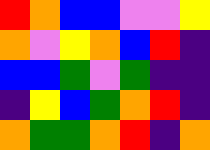[["red", "orange", "blue", "blue", "violet", "violet", "yellow"], ["orange", "violet", "yellow", "orange", "blue", "red", "indigo"], ["blue", "blue", "green", "violet", "green", "indigo", "indigo"], ["indigo", "yellow", "blue", "green", "orange", "red", "indigo"], ["orange", "green", "green", "orange", "red", "indigo", "orange"]]